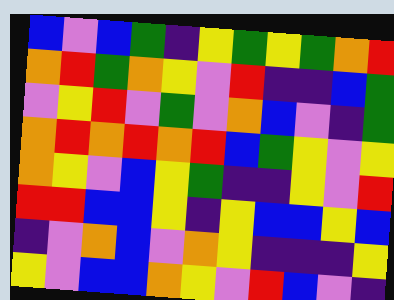[["blue", "violet", "blue", "green", "indigo", "yellow", "green", "yellow", "green", "orange", "red"], ["orange", "red", "green", "orange", "yellow", "violet", "red", "indigo", "indigo", "blue", "green"], ["violet", "yellow", "red", "violet", "green", "violet", "orange", "blue", "violet", "indigo", "green"], ["orange", "red", "orange", "red", "orange", "red", "blue", "green", "yellow", "violet", "yellow"], ["orange", "yellow", "violet", "blue", "yellow", "green", "indigo", "indigo", "yellow", "violet", "red"], ["red", "red", "blue", "blue", "yellow", "indigo", "yellow", "blue", "blue", "yellow", "blue"], ["indigo", "violet", "orange", "blue", "violet", "orange", "yellow", "indigo", "indigo", "indigo", "yellow"], ["yellow", "violet", "blue", "blue", "orange", "yellow", "violet", "red", "blue", "violet", "indigo"]]